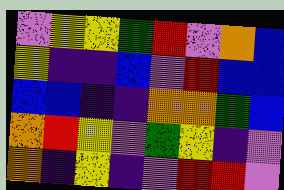[["violet", "yellow", "yellow", "green", "red", "violet", "orange", "blue"], ["yellow", "indigo", "indigo", "blue", "violet", "red", "blue", "blue"], ["blue", "blue", "indigo", "indigo", "orange", "orange", "green", "blue"], ["orange", "red", "yellow", "violet", "green", "yellow", "indigo", "violet"], ["orange", "indigo", "yellow", "indigo", "violet", "red", "red", "violet"]]